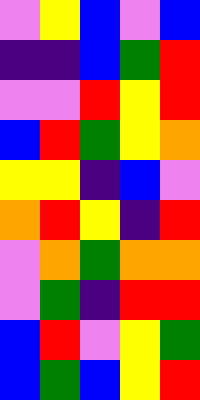[["violet", "yellow", "blue", "violet", "blue"], ["indigo", "indigo", "blue", "green", "red"], ["violet", "violet", "red", "yellow", "red"], ["blue", "red", "green", "yellow", "orange"], ["yellow", "yellow", "indigo", "blue", "violet"], ["orange", "red", "yellow", "indigo", "red"], ["violet", "orange", "green", "orange", "orange"], ["violet", "green", "indigo", "red", "red"], ["blue", "red", "violet", "yellow", "green"], ["blue", "green", "blue", "yellow", "red"]]